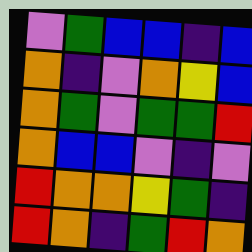[["violet", "green", "blue", "blue", "indigo", "blue"], ["orange", "indigo", "violet", "orange", "yellow", "blue"], ["orange", "green", "violet", "green", "green", "red"], ["orange", "blue", "blue", "violet", "indigo", "violet"], ["red", "orange", "orange", "yellow", "green", "indigo"], ["red", "orange", "indigo", "green", "red", "orange"]]